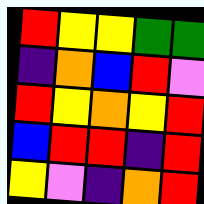[["red", "yellow", "yellow", "green", "green"], ["indigo", "orange", "blue", "red", "violet"], ["red", "yellow", "orange", "yellow", "red"], ["blue", "red", "red", "indigo", "red"], ["yellow", "violet", "indigo", "orange", "red"]]